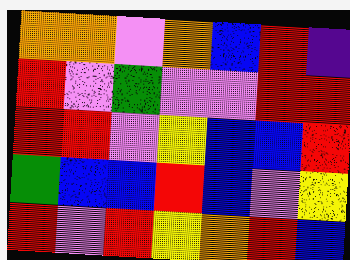[["orange", "orange", "violet", "orange", "blue", "red", "indigo"], ["red", "violet", "green", "violet", "violet", "red", "red"], ["red", "red", "violet", "yellow", "blue", "blue", "red"], ["green", "blue", "blue", "red", "blue", "violet", "yellow"], ["red", "violet", "red", "yellow", "orange", "red", "blue"]]